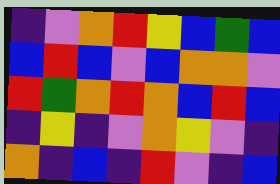[["indigo", "violet", "orange", "red", "yellow", "blue", "green", "blue"], ["blue", "red", "blue", "violet", "blue", "orange", "orange", "violet"], ["red", "green", "orange", "red", "orange", "blue", "red", "blue"], ["indigo", "yellow", "indigo", "violet", "orange", "yellow", "violet", "indigo"], ["orange", "indigo", "blue", "indigo", "red", "violet", "indigo", "blue"]]